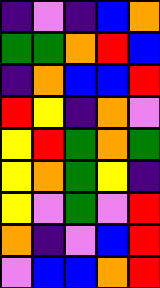[["indigo", "violet", "indigo", "blue", "orange"], ["green", "green", "orange", "red", "blue"], ["indigo", "orange", "blue", "blue", "red"], ["red", "yellow", "indigo", "orange", "violet"], ["yellow", "red", "green", "orange", "green"], ["yellow", "orange", "green", "yellow", "indigo"], ["yellow", "violet", "green", "violet", "red"], ["orange", "indigo", "violet", "blue", "red"], ["violet", "blue", "blue", "orange", "red"]]